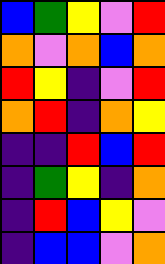[["blue", "green", "yellow", "violet", "red"], ["orange", "violet", "orange", "blue", "orange"], ["red", "yellow", "indigo", "violet", "red"], ["orange", "red", "indigo", "orange", "yellow"], ["indigo", "indigo", "red", "blue", "red"], ["indigo", "green", "yellow", "indigo", "orange"], ["indigo", "red", "blue", "yellow", "violet"], ["indigo", "blue", "blue", "violet", "orange"]]